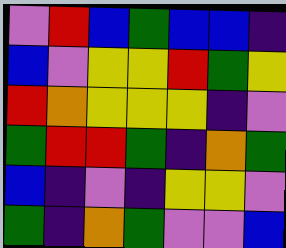[["violet", "red", "blue", "green", "blue", "blue", "indigo"], ["blue", "violet", "yellow", "yellow", "red", "green", "yellow"], ["red", "orange", "yellow", "yellow", "yellow", "indigo", "violet"], ["green", "red", "red", "green", "indigo", "orange", "green"], ["blue", "indigo", "violet", "indigo", "yellow", "yellow", "violet"], ["green", "indigo", "orange", "green", "violet", "violet", "blue"]]